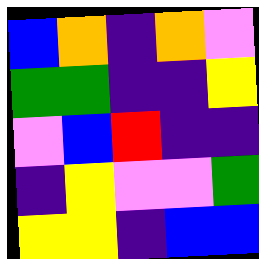[["blue", "orange", "indigo", "orange", "violet"], ["green", "green", "indigo", "indigo", "yellow"], ["violet", "blue", "red", "indigo", "indigo"], ["indigo", "yellow", "violet", "violet", "green"], ["yellow", "yellow", "indigo", "blue", "blue"]]